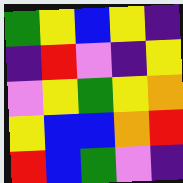[["green", "yellow", "blue", "yellow", "indigo"], ["indigo", "red", "violet", "indigo", "yellow"], ["violet", "yellow", "green", "yellow", "orange"], ["yellow", "blue", "blue", "orange", "red"], ["red", "blue", "green", "violet", "indigo"]]